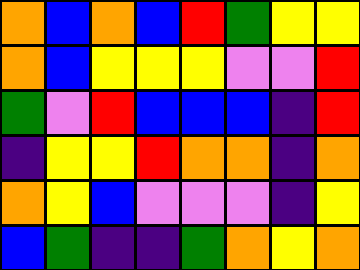[["orange", "blue", "orange", "blue", "red", "green", "yellow", "yellow"], ["orange", "blue", "yellow", "yellow", "yellow", "violet", "violet", "red"], ["green", "violet", "red", "blue", "blue", "blue", "indigo", "red"], ["indigo", "yellow", "yellow", "red", "orange", "orange", "indigo", "orange"], ["orange", "yellow", "blue", "violet", "violet", "violet", "indigo", "yellow"], ["blue", "green", "indigo", "indigo", "green", "orange", "yellow", "orange"]]